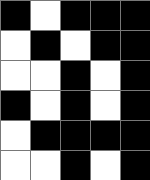[["black", "white", "black", "black", "black"], ["white", "black", "white", "black", "black"], ["white", "white", "black", "white", "black"], ["black", "white", "black", "white", "black"], ["white", "black", "black", "black", "black"], ["white", "white", "black", "white", "black"]]